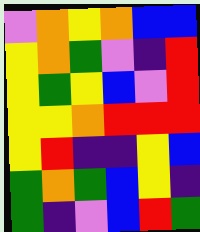[["violet", "orange", "yellow", "orange", "blue", "blue"], ["yellow", "orange", "green", "violet", "indigo", "red"], ["yellow", "green", "yellow", "blue", "violet", "red"], ["yellow", "yellow", "orange", "red", "red", "red"], ["yellow", "red", "indigo", "indigo", "yellow", "blue"], ["green", "orange", "green", "blue", "yellow", "indigo"], ["green", "indigo", "violet", "blue", "red", "green"]]